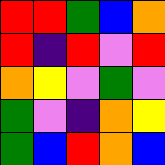[["red", "red", "green", "blue", "orange"], ["red", "indigo", "red", "violet", "red"], ["orange", "yellow", "violet", "green", "violet"], ["green", "violet", "indigo", "orange", "yellow"], ["green", "blue", "red", "orange", "blue"]]